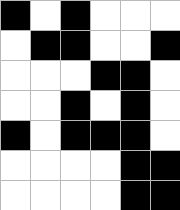[["black", "white", "black", "white", "white", "white"], ["white", "black", "black", "white", "white", "black"], ["white", "white", "white", "black", "black", "white"], ["white", "white", "black", "white", "black", "white"], ["black", "white", "black", "black", "black", "white"], ["white", "white", "white", "white", "black", "black"], ["white", "white", "white", "white", "black", "black"]]